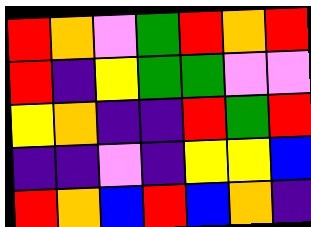[["red", "orange", "violet", "green", "red", "orange", "red"], ["red", "indigo", "yellow", "green", "green", "violet", "violet"], ["yellow", "orange", "indigo", "indigo", "red", "green", "red"], ["indigo", "indigo", "violet", "indigo", "yellow", "yellow", "blue"], ["red", "orange", "blue", "red", "blue", "orange", "indigo"]]